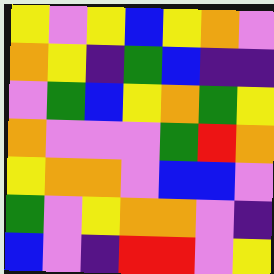[["yellow", "violet", "yellow", "blue", "yellow", "orange", "violet"], ["orange", "yellow", "indigo", "green", "blue", "indigo", "indigo"], ["violet", "green", "blue", "yellow", "orange", "green", "yellow"], ["orange", "violet", "violet", "violet", "green", "red", "orange"], ["yellow", "orange", "orange", "violet", "blue", "blue", "violet"], ["green", "violet", "yellow", "orange", "orange", "violet", "indigo"], ["blue", "violet", "indigo", "red", "red", "violet", "yellow"]]